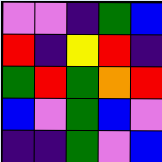[["violet", "violet", "indigo", "green", "blue"], ["red", "indigo", "yellow", "red", "indigo"], ["green", "red", "green", "orange", "red"], ["blue", "violet", "green", "blue", "violet"], ["indigo", "indigo", "green", "violet", "blue"]]